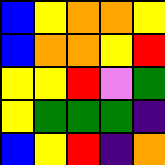[["blue", "yellow", "orange", "orange", "yellow"], ["blue", "orange", "orange", "yellow", "red"], ["yellow", "yellow", "red", "violet", "green"], ["yellow", "green", "green", "green", "indigo"], ["blue", "yellow", "red", "indigo", "orange"]]